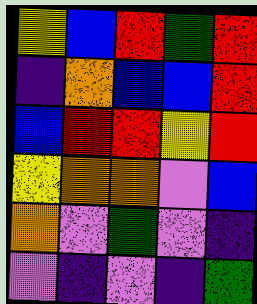[["yellow", "blue", "red", "green", "red"], ["indigo", "orange", "blue", "blue", "red"], ["blue", "red", "red", "yellow", "red"], ["yellow", "orange", "orange", "violet", "blue"], ["orange", "violet", "green", "violet", "indigo"], ["violet", "indigo", "violet", "indigo", "green"]]